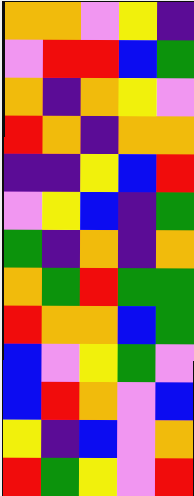[["orange", "orange", "violet", "yellow", "indigo"], ["violet", "red", "red", "blue", "green"], ["orange", "indigo", "orange", "yellow", "violet"], ["red", "orange", "indigo", "orange", "orange"], ["indigo", "indigo", "yellow", "blue", "red"], ["violet", "yellow", "blue", "indigo", "green"], ["green", "indigo", "orange", "indigo", "orange"], ["orange", "green", "red", "green", "green"], ["red", "orange", "orange", "blue", "green"], ["blue", "violet", "yellow", "green", "violet"], ["blue", "red", "orange", "violet", "blue"], ["yellow", "indigo", "blue", "violet", "orange"], ["red", "green", "yellow", "violet", "red"]]